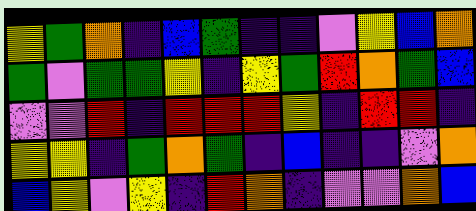[["yellow", "green", "orange", "indigo", "blue", "green", "indigo", "indigo", "violet", "yellow", "blue", "orange"], ["green", "violet", "green", "green", "yellow", "indigo", "yellow", "green", "red", "orange", "green", "blue"], ["violet", "violet", "red", "indigo", "red", "red", "red", "yellow", "indigo", "red", "red", "indigo"], ["yellow", "yellow", "indigo", "green", "orange", "green", "indigo", "blue", "indigo", "indigo", "violet", "orange"], ["blue", "yellow", "violet", "yellow", "indigo", "red", "orange", "indigo", "violet", "violet", "orange", "blue"]]